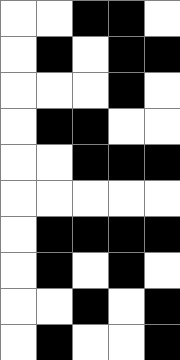[["white", "white", "black", "black", "white"], ["white", "black", "white", "black", "black"], ["white", "white", "white", "black", "white"], ["white", "black", "black", "white", "white"], ["white", "white", "black", "black", "black"], ["white", "white", "white", "white", "white"], ["white", "black", "black", "black", "black"], ["white", "black", "white", "black", "white"], ["white", "white", "black", "white", "black"], ["white", "black", "white", "white", "black"]]